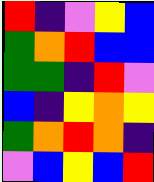[["red", "indigo", "violet", "yellow", "blue"], ["green", "orange", "red", "blue", "blue"], ["green", "green", "indigo", "red", "violet"], ["blue", "indigo", "yellow", "orange", "yellow"], ["green", "orange", "red", "orange", "indigo"], ["violet", "blue", "yellow", "blue", "red"]]